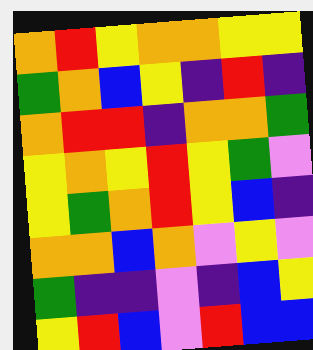[["orange", "red", "yellow", "orange", "orange", "yellow", "yellow"], ["green", "orange", "blue", "yellow", "indigo", "red", "indigo"], ["orange", "red", "red", "indigo", "orange", "orange", "green"], ["yellow", "orange", "yellow", "red", "yellow", "green", "violet"], ["yellow", "green", "orange", "red", "yellow", "blue", "indigo"], ["orange", "orange", "blue", "orange", "violet", "yellow", "violet"], ["green", "indigo", "indigo", "violet", "indigo", "blue", "yellow"], ["yellow", "red", "blue", "violet", "red", "blue", "blue"]]